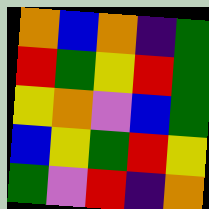[["orange", "blue", "orange", "indigo", "green"], ["red", "green", "yellow", "red", "green"], ["yellow", "orange", "violet", "blue", "green"], ["blue", "yellow", "green", "red", "yellow"], ["green", "violet", "red", "indigo", "orange"]]